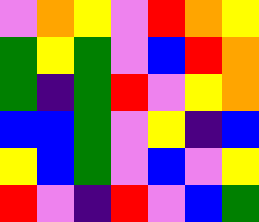[["violet", "orange", "yellow", "violet", "red", "orange", "yellow"], ["green", "yellow", "green", "violet", "blue", "red", "orange"], ["green", "indigo", "green", "red", "violet", "yellow", "orange"], ["blue", "blue", "green", "violet", "yellow", "indigo", "blue"], ["yellow", "blue", "green", "violet", "blue", "violet", "yellow"], ["red", "violet", "indigo", "red", "violet", "blue", "green"]]